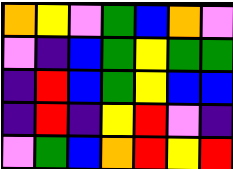[["orange", "yellow", "violet", "green", "blue", "orange", "violet"], ["violet", "indigo", "blue", "green", "yellow", "green", "green"], ["indigo", "red", "blue", "green", "yellow", "blue", "blue"], ["indigo", "red", "indigo", "yellow", "red", "violet", "indigo"], ["violet", "green", "blue", "orange", "red", "yellow", "red"]]